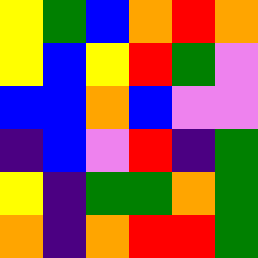[["yellow", "green", "blue", "orange", "red", "orange"], ["yellow", "blue", "yellow", "red", "green", "violet"], ["blue", "blue", "orange", "blue", "violet", "violet"], ["indigo", "blue", "violet", "red", "indigo", "green"], ["yellow", "indigo", "green", "green", "orange", "green"], ["orange", "indigo", "orange", "red", "red", "green"]]